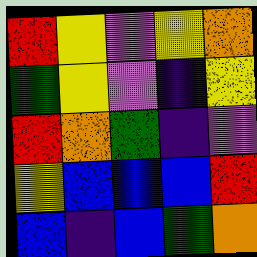[["red", "yellow", "violet", "yellow", "orange"], ["green", "yellow", "violet", "indigo", "yellow"], ["red", "orange", "green", "indigo", "violet"], ["yellow", "blue", "blue", "blue", "red"], ["blue", "indigo", "blue", "green", "orange"]]